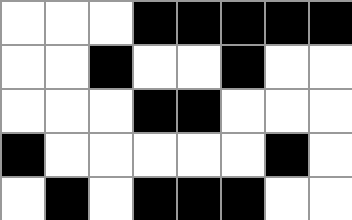[["white", "white", "white", "black", "black", "black", "black", "black"], ["white", "white", "black", "white", "white", "black", "white", "white"], ["white", "white", "white", "black", "black", "white", "white", "white"], ["black", "white", "white", "white", "white", "white", "black", "white"], ["white", "black", "white", "black", "black", "black", "white", "white"]]